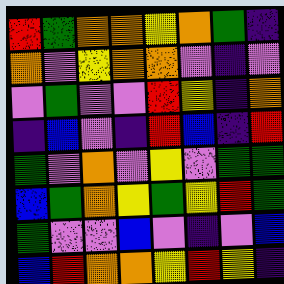[["red", "green", "orange", "orange", "yellow", "orange", "green", "indigo"], ["orange", "violet", "yellow", "orange", "orange", "violet", "indigo", "violet"], ["violet", "green", "violet", "violet", "red", "yellow", "indigo", "orange"], ["indigo", "blue", "violet", "indigo", "red", "blue", "indigo", "red"], ["green", "violet", "orange", "violet", "yellow", "violet", "green", "green"], ["blue", "green", "orange", "yellow", "green", "yellow", "red", "green"], ["green", "violet", "violet", "blue", "violet", "indigo", "violet", "blue"], ["blue", "red", "orange", "orange", "yellow", "red", "yellow", "indigo"]]